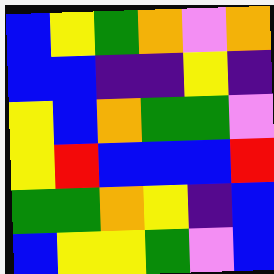[["blue", "yellow", "green", "orange", "violet", "orange"], ["blue", "blue", "indigo", "indigo", "yellow", "indigo"], ["yellow", "blue", "orange", "green", "green", "violet"], ["yellow", "red", "blue", "blue", "blue", "red"], ["green", "green", "orange", "yellow", "indigo", "blue"], ["blue", "yellow", "yellow", "green", "violet", "blue"]]